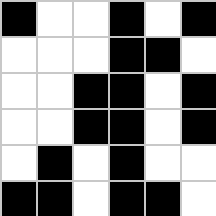[["black", "white", "white", "black", "white", "black"], ["white", "white", "white", "black", "black", "white"], ["white", "white", "black", "black", "white", "black"], ["white", "white", "black", "black", "white", "black"], ["white", "black", "white", "black", "white", "white"], ["black", "black", "white", "black", "black", "white"]]